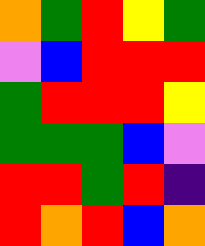[["orange", "green", "red", "yellow", "green"], ["violet", "blue", "red", "red", "red"], ["green", "red", "red", "red", "yellow"], ["green", "green", "green", "blue", "violet"], ["red", "red", "green", "red", "indigo"], ["red", "orange", "red", "blue", "orange"]]